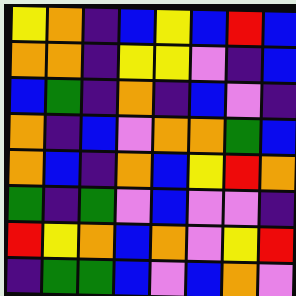[["yellow", "orange", "indigo", "blue", "yellow", "blue", "red", "blue"], ["orange", "orange", "indigo", "yellow", "yellow", "violet", "indigo", "blue"], ["blue", "green", "indigo", "orange", "indigo", "blue", "violet", "indigo"], ["orange", "indigo", "blue", "violet", "orange", "orange", "green", "blue"], ["orange", "blue", "indigo", "orange", "blue", "yellow", "red", "orange"], ["green", "indigo", "green", "violet", "blue", "violet", "violet", "indigo"], ["red", "yellow", "orange", "blue", "orange", "violet", "yellow", "red"], ["indigo", "green", "green", "blue", "violet", "blue", "orange", "violet"]]